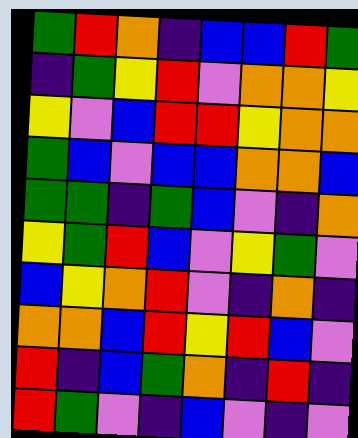[["green", "red", "orange", "indigo", "blue", "blue", "red", "green"], ["indigo", "green", "yellow", "red", "violet", "orange", "orange", "yellow"], ["yellow", "violet", "blue", "red", "red", "yellow", "orange", "orange"], ["green", "blue", "violet", "blue", "blue", "orange", "orange", "blue"], ["green", "green", "indigo", "green", "blue", "violet", "indigo", "orange"], ["yellow", "green", "red", "blue", "violet", "yellow", "green", "violet"], ["blue", "yellow", "orange", "red", "violet", "indigo", "orange", "indigo"], ["orange", "orange", "blue", "red", "yellow", "red", "blue", "violet"], ["red", "indigo", "blue", "green", "orange", "indigo", "red", "indigo"], ["red", "green", "violet", "indigo", "blue", "violet", "indigo", "violet"]]